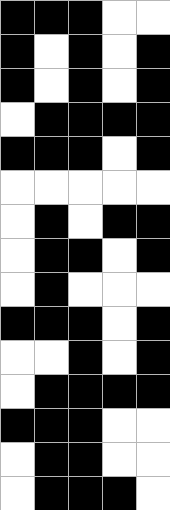[["black", "black", "black", "white", "white"], ["black", "white", "black", "white", "black"], ["black", "white", "black", "white", "black"], ["white", "black", "black", "black", "black"], ["black", "black", "black", "white", "black"], ["white", "white", "white", "white", "white"], ["white", "black", "white", "black", "black"], ["white", "black", "black", "white", "black"], ["white", "black", "white", "white", "white"], ["black", "black", "black", "white", "black"], ["white", "white", "black", "white", "black"], ["white", "black", "black", "black", "black"], ["black", "black", "black", "white", "white"], ["white", "black", "black", "white", "white"], ["white", "black", "black", "black", "white"]]